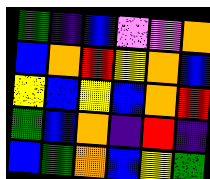[["green", "indigo", "blue", "violet", "violet", "orange"], ["blue", "orange", "red", "yellow", "orange", "blue"], ["yellow", "blue", "yellow", "blue", "orange", "red"], ["green", "blue", "orange", "indigo", "red", "indigo"], ["blue", "green", "orange", "blue", "yellow", "green"]]